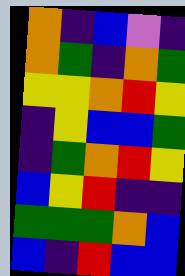[["orange", "indigo", "blue", "violet", "indigo"], ["orange", "green", "indigo", "orange", "green"], ["yellow", "yellow", "orange", "red", "yellow"], ["indigo", "yellow", "blue", "blue", "green"], ["indigo", "green", "orange", "red", "yellow"], ["blue", "yellow", "red", "indigo", "indigo"], ["green", "green", "green", "orange", "blue"], ["blue", "indigo", "red", "blue", "blue"]]